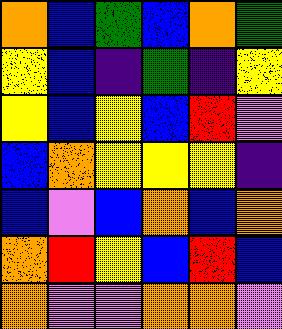[["orange", "blue", "green", "blue", "orange", "green"], ["yellow", "blue", "indigo", "green", "indigo", "yellow"], ["yellow", "blue", "yellow", "blue", "red", "violet"], ["blue", "orange", "yellow", "yellow", "yellow", "indigo"], ["blue", "violet", "blue", "orange", "blue", "orange"], ["orange", "red", "yellow", "blue", "red", "blue"], ["orange", "violet", "violet", "orange", "orange", "violet"]]